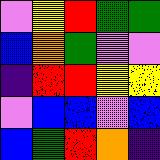[["violet", "yellow", "red", "green", "green"], ["blue", "orange", "green", "violet", "violet"], ["indigo", "red", "red", "yellow", "yellow"], ["violet", "blue", "blue", "violet", "blue"], ["blue", "green", "red", "orange", "indigo"]]